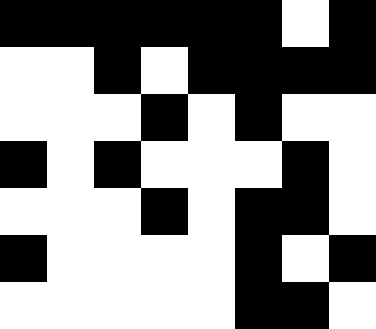[["black", "black", "black", "black", "black", "black", "white", "black"], ["white", "white", "black", "white", "black", "black", "black", "black"], ["white", "white", "white", "black", "white", "black", "white", "white"], ["black", "white", "black", "white", "white", "white", "black", "white"], ["white", "white", "white", "black", "white", "black", "black", "white"], ["black", "white", "white", "white", "white", "black", "white", "black"], ["white", "white", "white", "white", "white", "black", "black", "white"]]